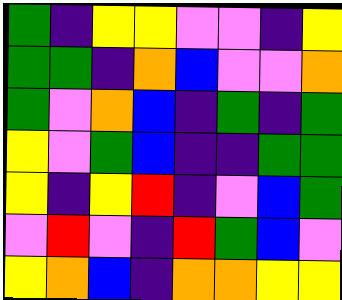[["green", "indigo", "yellow", "yellow", "violet", "violet", "indigo", "yellow"], ["green", "green", "indigo", "orange", "blue", "violet", "violet", "orange"], ["green", "violet", "orange", "blue", "indigo", "green", "indigo", "green"], ["yellow", "violet", "green", "blue", "indigo", "indigo", "green", "green"], ["yellow", "indigo", "yellow", "red", "indigo", "violet", "blue", "green"], ["violet", "red", "violet", "indigo", "red", "green", "blue", "violet"], ["yellow", "orange", "blue", "indigo", "orange", "orange", "yellow", "yellow"]]